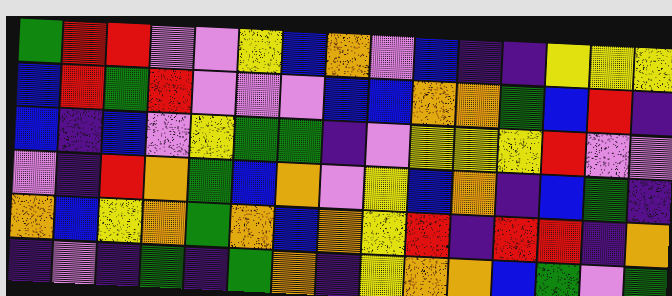[["green", "red", "red", "violet", "violet", "yellow", "blue", "orange", "violet", "blue", "indigo", "indigo", "yellow", "yellow", "yellow"], ["blue", "red", "green", "red", "violet", "violet", "violet", "blue", "blue", "orange", "orange", "green", "blue", "red", "indigo"], ["blue", "indigo", "blue", "violet", "yellow", "green", "green", "indigo", "violet", "yellow", "yellow", "yellow", "red", "violet", "violet"], ["violet", "indigo", "red", "orange", "green", "blue", "orange", "violet", "yellow", "blue", "orange", "indigo", "blue", "green", "indigo"], ["orange", "blue", "yellow", "orange", "green", "orange", "blue", "orange", "yellow", "red", "indigo", "red", "red", "indigo", "orange"], ["indigo", "violet", "indigo", "green", "indigo", "green", "orange", "indigo", "yellow", "orange", "orange", "blue", "green", "violet", "green"]]